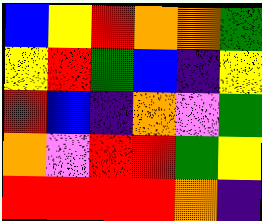[["blue", "yellow", "red", "orange", "orange", "green"], ["yellow", "red", "green", "blue", "indigo", "yellow"], ["red", "blue", "indigo", "orange", "violet", "green"], ["orange", "violet", "red", "red", "green", "yellow"], ["red", "red", "red", "red", "orange", "indigo"]]